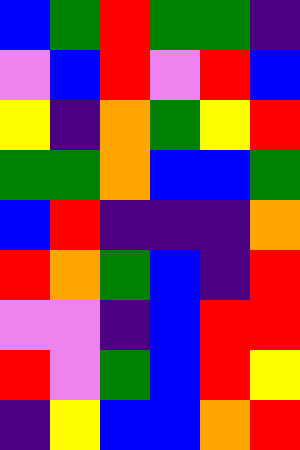[["blue", "green", "red", "green", "green", "indigo"], ["violet", "blue", "red", "violet", "red", "blue"], ["yellow", "indigo", "orange", "green", "yellow", "red"], ["green", "green", "orange", "blue", "blue", "green"], ["blue", "red", "indigo", "indigo", "indigo", "orange"], ["red", "orange", "green", "blue", "indigo", "red"], ["violet", "violet", "indigo", "blue", "red", "red"], ["red", "violet", "green", "blue", "red", "yellow"], ["indigo", "yellow", "blue", "blue", "orange", "red"]]